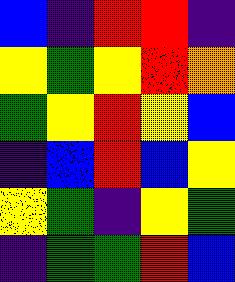[["blue", "indigo", "red", "red", "indigo"], ["yellow", "green", "yellow", "red", "orange"], ["green", "yellow", "red", "yellow", "blue"], ["indigo", "blue", "red", "blue", "yellow"], ["yellow", "green", "indigo", "yellow", "green"], ["indigo", "green", "green", "red", "blue"]]